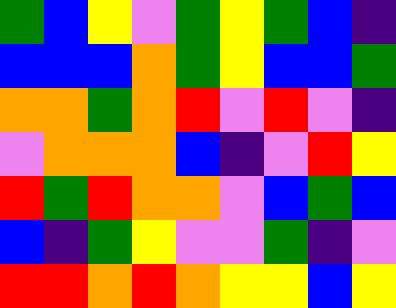[["green", "blue", "yellow", "violet", "green", "yellow", "green", "blue", "indigo"], ["blue", "blue", "blue", "orange", "green", "yellow", "blue", "blue", "green"], ["orange", "orange", "green", "orange", "red", "violet", "red", "violet", "indigo"], ["violet", "orange", "orange", "orange", "blue", "indigo", "violet", "red", "yellow"], ["red", "green", "red", "orange", "orange", "violet", "blue", "green", "blue"], ["blue", "indigo", "green", "yellow", "violet", "violet", "green", "indigo", "violet"], ["red", "red", "orange", "red", "orange", "yellow", "yellow", "blue", "yellow"]]